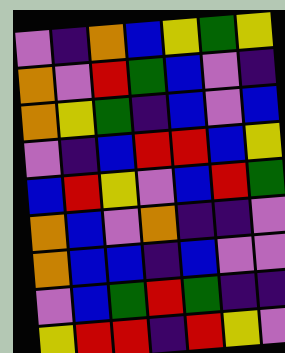[["violet", "indigo", "orange", "blue", "yellow", "green", "yellow"], ["orange", "violet", "red", "green", "blue", "violet", "indigo"], ["orange", "yellow", "green", "indigo", "blue", "violet", "blue"], ["violet", "indigo", "blue", "red", "red", "blue", "yellow"], ["blue", "red", "yellow", "violet", "blue", "red", "green"], ["orange", "blue", "violet", "orange", "indigo", "indigo", "violet"], ["orange", "blue", "blue", "indigo", "blue", "violet", "violet"], ["violet", "blue", "green", "red", "green", "indigo", "indigo"], ["yellow", "red", "red", "indigo", "red", "yellow", "violet"]]